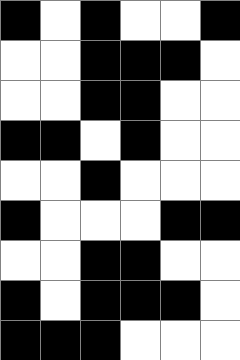[["black", "white", "black", "white", "white", "black"], ["white", "white", "black", "black", "black", "white"], ["white", "white", "black", "black", "white", "white"], ["black", "black", "white", "black", "white", "white"], ["white", "white", "black", "white", "white", "white"], ["black", "white", "white", "white", "black", "black"], ["white", "white", "black", "black", "white", "white"], ["black", "white", "black", "black", "black", "white"], ["black", "black", "black", "white", "white", "white"]]